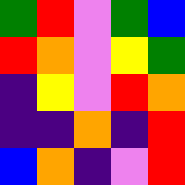[["green", "red", "violet", "green", "blue"], ["red", "orange", "violet", "yellow", "green"], ["indigo", "yellow", "violet", "red", "orange"], ["indigo", "indigo", "orange", "indigo", "red"], ["blue", "orange", "indigo", "violet", "red"]]